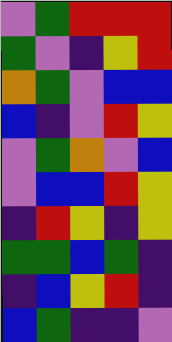[["violet", "green", "red", "red", "red"], ["green", "violet", "indigo", "yellow", "red"], ["orange", "green", "violet", "blue", "blue"], ["blue", "indigo", "violet", "red", "yellow"], ["violet", "green", "orange", "violet", "blue"], ["violet", "blue", "blue", "red", "yellow"], ["indigo", "red", "yellow", "indigo", "yellow"], ["green", "green", "blue", "green", "indigo"], ["indigo", "blue", "yellow", "red", "indigo"], ["blue", "green", "indigo", "indigo", "violet"]]